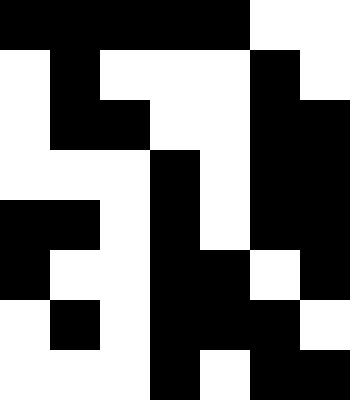[["black", "black", "black", "black", "black", "white", "white"], ["white", "black", "white", "white", "white", "black", "white"], ["white", "black", "black", "white", "white", "black", "black"], ["white", "white", "white", "black", "white", "black", "black"], ["black", "black", "white", "black", "white", "black", "black"], ["black", "white", "white", "black", "black", "white", "black"], ["white", "black", "white", "black", "black", "black", "white"], ["white", "white", "white", "black", "white", "black", "black"]]